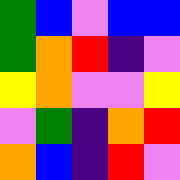[["green", "blue", "violet", "blue", "blue"], ["green", "orange", "red", "indigo", "violet"], ["yellow", "orange", "violet", "violet", "yellow"], ["violet", "green", "indigo", "orange", "red"], ["orange", "blue", "indigo", "red", "violet"]]